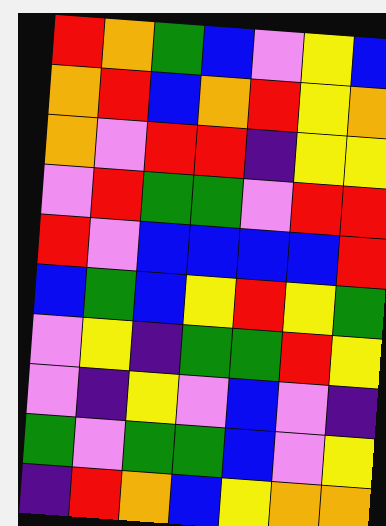[["red", "orange", "green", "blue", "violet", "yellow", "blue"], ["orange", "red", "blue", "orange", "red", "yellow", "orange"], ["orange", "violet", "red", "red", "indigo", "yellow", "yellow"], ["violet", "red", "green", "green", "violet", "red", "red"], ["red", "violet", "blue", "blue", "blue", "blue", "red"], ["blue", "green", "blue", "yellow", "red", "yellow", "green"], ["violet", "yellow", "indigo", "green", "green", "red", "yellow"], ["violet", "indigo", "yellow", "violet", "blue", "violet", "indigo"], ["green", "violet", "green", "green", "blue", "violet", "yellow"], ["indigo", "red", "orange", "blue", "yellow", "orange", "orange"]]